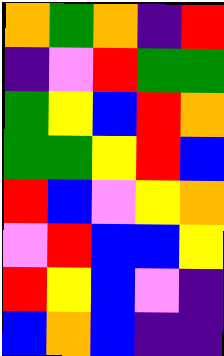[["orange", "green", "orange", "indigo", "red"], ["indigo", "violet", "red", "green", "green"], ["green", "yellow", "blue", "red", "orange"], ["green", "green", "yellow", "red", "blue"], ["red", "blue", "violet", "yellow", "orange"], ["violet", "red", "blue", "blue", "yellow"], ["red", "yellow", "blue", "violet", "indigo"], ["blue", "orange", "blue", "indigo", "indigo"]]